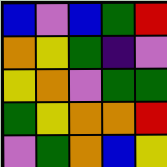[["blue", "violet", "blue", "green", "red"], ["orange", "yellow", "green", "indigo", "violet"], ["yellow", "orange", "violet", "green", "green"], ["green", "yellow", "orange", "orange", "red"], ["violet", "green", "orange", "blue", "yellow"]]